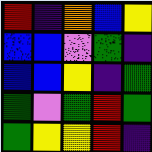[["red", "indigo", "orange", "blue", "yellow"], ["blue", "blue", "violet", "green", "indigo"], ["blue", "blue", "yellow", "indigo", "green"], ["green", "violet", "green", "red", "green"], ["green", "yellow", "yellow", "red", "indigo"]]